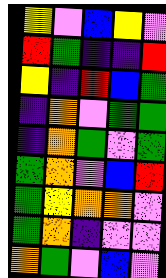[["yellow", "violet", "blue", "yellow", "violet"], ["red", "green", "indigo", "indigo", "red"], ["yellow", "indigo", "red", "blue", "green"], ["indigo", "orange", "violet", "green", "green"], ["indigo", "orange", "green", "violet", "green"], ["green", "orange", "violet", "blue", "red"], ["green", "yellow", "orange", "orange", "violet"], ["green", "orange", "indigo", "violet", "violet"], ["orange", "green", "violet", "blue", "violet"]]